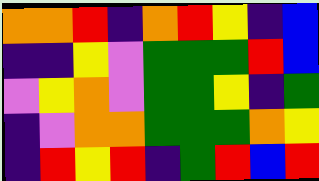[["orange", "orange", "red", "indigo", "orange", "red", "yellow", "indigo", "blue"], ["indigo", "indigo", "yellow", "violet", "green", "green", "green", "red", "blue"], ["violet", "yellow", "orange", "violet", "green", "green", "yellow", "indigo", "green"], ["indigo", "violet", "orange", "orange", "green", "green", "green", "orange", "yellow"], ["indigo", "red", "yellow", "red", "indigo", "green", "red", "blue", "red"]]